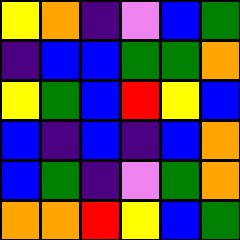[["yellow", "orange", "indigo", "violet", "blue", "green"], ["indigo", "blue", "blue", "green", "green", "orange"], ["yellow", "green", "blue", "red", "yellow", "blue"], ["blue", "indigo", "blue", "indigo", "blue", "orange"], ["blue", "green", "indigo", "violet", "green", "orange"], ["orange", "orange", "red", "yellow", "blue", "green"]]